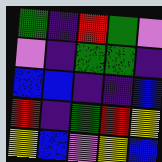[["green", "indigo", "red", "green", "violet"], ["violet", "indigo", "green", "green", "indigo"], ["blue", "blue", "indigo", "indigo", "blue"], ["red", "indigo", "green", "red", "yellow"], ["yellow", "blue", "violet", "yellow", "blue"]]